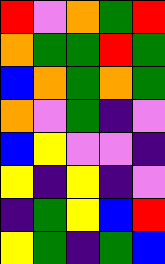[["red", "violet", "orange", "green", "red"], ["orange", "green", "green", "red", "green"], ["blue", "orange", "green", "orange", "green"], ["orange", "violet", "green", "indigo", "violet"], ["blue", "yellow", "violet", "violet", "indigo"], ["yellow", "indigo", "yellow", "indigo", "violet"], ["indigo", "green", "yellow", "blue", "red"], ["yellow", "green", "indigo", "green", "blue"]]